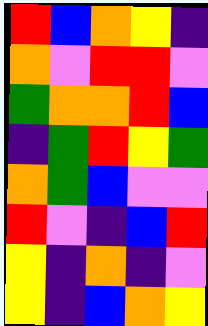[["red", "blue", "orange", "yellow", "indigo"], ["orange", "violet", "red", "red", "violet"], ["green", "orange", "orange", "red", "blue"], ["indigo", "green", "red", "yellow", "green"], ["orange", "green", "blue", "violet", "violet"], ["red", "violet", "indigo", "blue", "red"], ["yellow", "indigo", "orange", "indigo", "violet"], ["yellow", "indigo", "blue", "orange", "yellow"]]